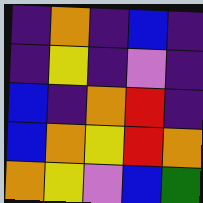[["indigo", "orange", "indigo", "blue", "indigo"], ["indigo", "yellow", "indigo", "violet", "indigo"], ["blue", "indigo", "orange", "red", "indigo"], ["blue", "orange", "yellow", "red", "orange"], ["orange", "yellow", "violet", "blue", "green"]]